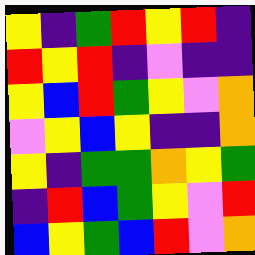[["yellow", "indigo", "green", "red", "yellow", "red", "indigo"], ["red", "yellow", "red", "indigo", "violet", "indigo", "indigo"], ["yellow", "blue", "red", "green", "yellow", "violet", "orange"], ["violet", "yellow", "blue", "yellow", "indigo", "indigo", "orange"], ["yellow", "indigo", "green", "green", "orange", "yellow", "green"], ["indigo", "red", "blue", "green", "yellow", "violet", "red"], ["blue", "yellow", "green", "blue", "red", "violet", "orange"]]